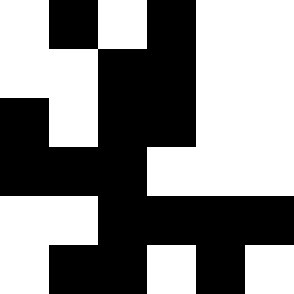[["white", "black", "white", "black", "white", "white"], ["white", "white", "black", "black", "white", "white"], ["black", "white", "black", "black", "white", "white"], ["black", "black", "black", "white", "white", "white"], ["white", "white", "black", "black", "black", "black"], ["white", "black", "black", "white", "black", "white"]]